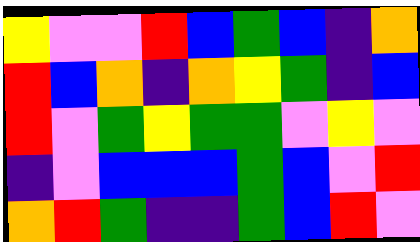[["yellow", "violet", "violet", "red", "blue", "green", "blue", "indigo", "orange"], ["red", "blue", "orange", "indigo", "orange", "yellow", "green", "indigo", "blue"], ["red", "violet", "green", "yellow", "green", "green", "violet", "yellow", "violet"], ["indigo", "violet", "blue", "blue", "blue", "green", "blue", "violet", "red"], ["orange", "red", "green", "indigo", "indigo", "green", "blue", "red", "violet"]]